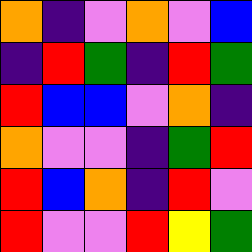[["orange", "indigo", "violet", "orange", "violet", "blue"], ["indigo", "red", "green", "indigo", "red", "green"], ["red", "blue", "blue", "violet", "orange", "indigo"], ["orange", "violet", "violet", "indigo", "green", "red"], ["red", "blue", "orange", "indigo", "red", "violet"], ["red", "violet", "violet", "red", "yellow", "green"]]